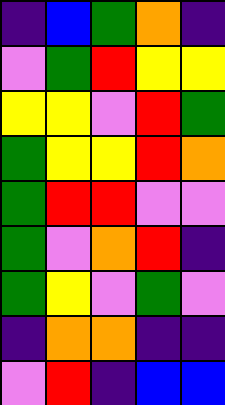[["indigo", "blue", "green", "orange", "indigo"], ["violet", "green", "red", "yellow", "yellow"], ["yellow", "yellow", "violet", "red", "green"], ["green", "yellow", "yellow", "red", "orange"], ["green", "red", "red", "violet", "violet"], ["green", "violet", "orange", "red", "indigo"], ["green", "yellow", "violet", "green", "violet"], ["indigo", "orange", "orange", "indigo", "indigo"], ["violet", "red", "indigo", "blue", "blue"]]